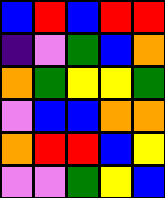[["blue", "red", "blue", "red", "red"], ["indigo", "violet", "green", "blue", "orange"], ["orange", "green", "yellow", "yellow", "green"], ["violet", "blue", "blue", "orange", "orange"], ["orange", "red", "red", "blue", "yellow"], ["violet", "violet", "green", "yellow", "blue"]]